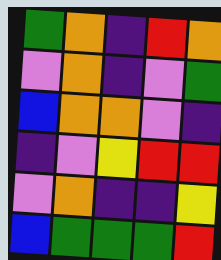[["green", "orange", "indigo", "red", "orange"], ["violet", "orange", "indigo", "violet", "green"], ["blue", "orange", "orange", "violet", "indigo"], ["indigo", "violet", "yellow", "red", "red"], ["violet", "orange", "indigo", "indigo", "yellow"], ["blue", "green", "green", "green", "red"]]